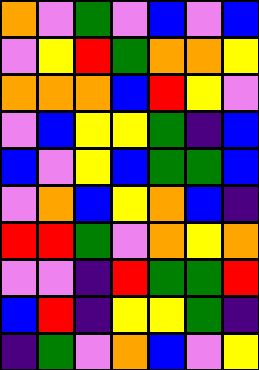[["orange", "violet", "green", "violet", "blue", "violet", "blue"], ["violet", "yellow", "red", "green", "orange", "orange", "yellow"], ["orange", "orange", "orange", "blue", "red", "yellow", "violet"], ["violet", "blue", "yellow", "yellow", "green", "indigo", "blue"], ["blue", "violet", "yellow", "blue", "green", "green", "blue"], ["violet", "orange", "blue", "yellow", "orange", "blue", "indigo"], ["red", "red", "green", "violet", "orange", "yellow", "orange"], ["violet", "violet", "indigo", "red", "green", "green", "red"], ["blue", "red", "indigo", "yellow", "yellow", "green", "indigo"], ["indigo", "green", "violet", "orange", "blue", "violet", "yellow"]]